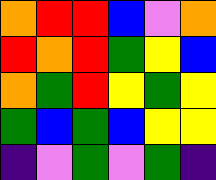[["orange", "red", "red", "blue", "violet", "orange"], ["red", "orange", "red", "green", "yellow", "blue"], ["orange", "green", "red", "yellow", "green", "yellow"], ["green", "blue", "green", "blue", "yellow", "yellow"], ["indigo", "violet", "green", "violet", "green", "indigo"]]